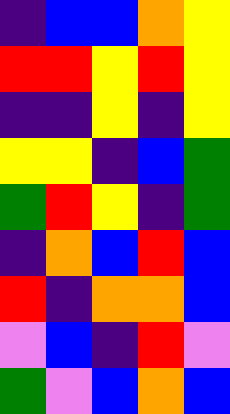[["indigo", "blue", "blue", "orange", "yellow"], ["red", "red", "yellow", "red", "yellow"], ["indigo", "indigo", "yellow", "indigo", "yellow"], ["yellow", "yellow", "indigo", "blue", "green"], ["green", "red", "yellow", "indigo", "green"], ["indigo", "orange", "blue", "red", "blue"], ["red", "indigo", "orange", "orange", "blue"], ["violet", "blue", "indigo", "red", "violet"], ["green", "violet", "blue", "orange", "blue"]]